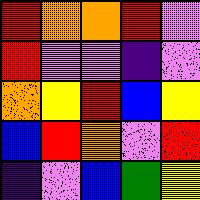[["red", "orange", "orange", "red", "violet"], ["red", "violet", "violet", "indigo", "violet"], ["orange", "yellow", "red", "blue", "yellow"], ["blue", "red", "orange", "violet", "red"], ["indigo", "violet", "blue", "green", "yellow"]]